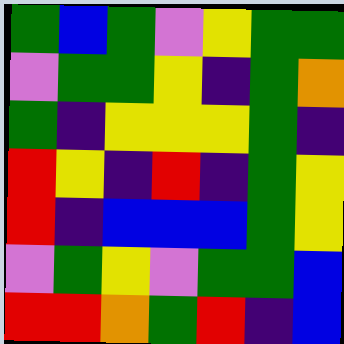[["green", "blue", "green", "violet", "yellow", "green", "green"], ["violet", "green", "green", "yellow", "indigo", "green", "orange"], ["green", "indigo", "yellow", "yellow", "yellow", "green", "indigo"], ["red", "yellow", "indigo", "red", "indigo", "green", "yellow"], ["red", "indigo", "blue", "blue", "blue", "green", "yellow"], ["violet", "green", "yellow", "violet", "green", "green", "blue"], ["red", "red", "orange", "green", "red", "indigo", "blue"]]